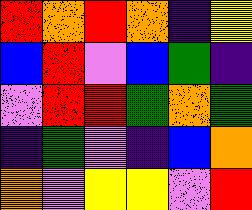[["red", "orange", "red", "orange", "indigo", "yellow"], ["blue", "red", "violet", "blue", "green", "indigo"], ["violet", "red", "red", "green", "orange", "green"], ["indigo", "green", "violet", "indigo", "blue", "orange"], ["orange", "violet", "yellow", "yellow", "violet", "red"]]